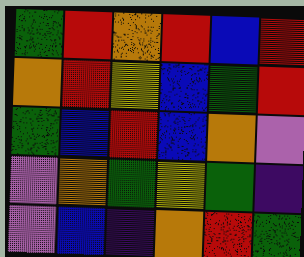[["green", "red", "orange", "red", "blue", "red"], ["orange", "red", "yellow", "blue", "green", "red"], ["green", "blue", "red", "blue", "orange", "violet"], ["violet", "orange", "green", "yellow", "green", "indigo"], ["violet", "blue", "indigo", "orange", "red", "green"]]